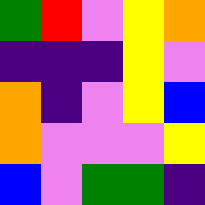[["green", "red", "violet", "yellow", "orange"], ["indigo", "indigo", "indigo", "yellow", "violet"], ["orange", "indigo", "violet", "yellow", "blue"], ["orange", "violet", "violet", "violet", "yellow"], ["blue", "violet", "green", "green", "indigo"]]